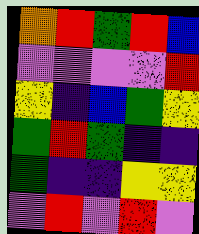[["orange", "red", "green", "red", "blue"], ["violet", "violet", "violet", "violet", "red"], ["yellow", "indigo", "blue", "green", "yellow"], ["green", "red", "green", "indigo", "indigo"], ["green", "indigo", "indigo", "yellow", "yellow"], ["violet", "red", "violet", "red", "violet"]]